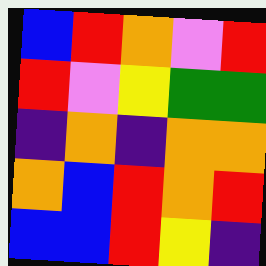[["blue", "red", "orange", "violet", "red"], ["red", "violet", "yellow", "green", "green"], ["indigo", "orange", "indigo", "orange", "orange"], ["orange", "blue", "red", "orange", "red"], ["blue", "blue", "red", "yellow", "indigo"]]